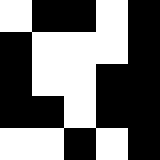[["white", "black", "black", "white", "black"], ["black", "white", "white", "white", "black"], ["black", "white", "white", "black", "black"], ["black", "black", "white", "black", "black"], ["white", "white", "black", "white", "black"]]